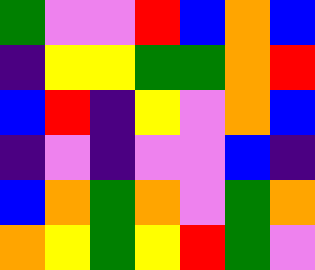[["green", "violet", "violet", "red", "blue", "orange", "blue"], ["indigo", "yellow", "yellow", "green", "green", "orange", "red"], ["blue", "red", "indigo", "yellow", "violet", "orange", "blue"], ["indigo", "violet", "indigo", "violet", "violet", "blue", "indigo"], ["blue", "orange", "green", "orange", "violet", "green", "orange"], ["orange", "yellow", "green", "yellow", "red", "green", "violet"]]